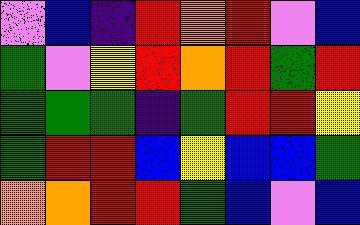[["violet", "blue", "indigo", "red", "orange", "red", "violet", "blue"], ["green", "violet", "yellow", "red", "orange", "red", "green", "red"], ["green", "green", "green", "indigo", "green", "red", "red", "yellow"], ["green", "red", "red", "blue", "yellow", "blue", "blue", "green"], ["orange", "orange", "red", "red", "green", "blue", "violet", "blue"]]